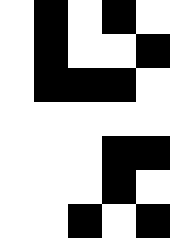[["white", "black", "white", "black", "white"], ["white", "black", "white", "white", "black"], ["white", "black", "black", "black", "white"], ["white", "white", "white", "white", "white"], ["white", "white", "white", "black", "black"], ["white", "white", "white", "black", "white"], ["white", "white", "black", "white", "black"]]